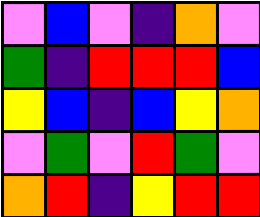[["violet", "blue", "violet", "indigo", "orange", "violet"], ["green", "indigo", "red", "red", "red", "blue"], ["yellow", "blue", "indigo", "blue", "yellow", "orange"], ["violet", "green", "violet", "red", "green", "violet"], ["orange", "red", "indigo", "yellow", "red", "red"]]